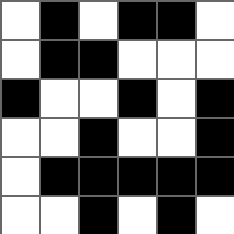[["white", "black", "white", "black", "black", "white"], ["white", "black", "black", "white", "white", "white"], ["black", "white", "white", "black", "white", "black"], ["white", "white", "black", "white", "white", "black"], ["white", "black", "black", "black", "black", "black"], ["white", "white", "black", "white", "black", "white"]]